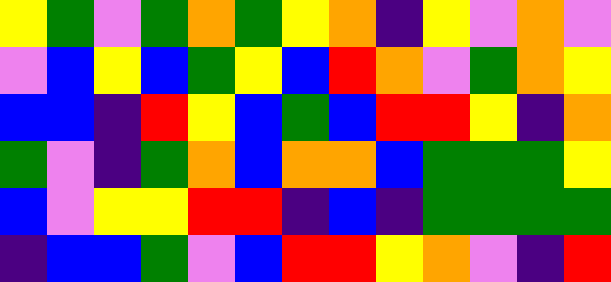[["yellow", "green", "violet", "green", "orange", "green", "yellow", "orange", "indigo", "yellow", "violet", "orange", "violet"], ["violet", "blue", "yellow", "blue", "green", "yellow", "blue", "red", "orange", "violet", "green", "orange", "yellow"], ["blue", "blue", "indigo", "red", "yellow", "blue", "green", "blue", "red", "red", "yellow", "indigo", "orange"], ["green", "violet", "indigo", "green", "orange", "blue", "orange", "orange", "blue", "green", "green", "green", "yellow"], ["blue", "violet", "yellow", "yellow", "red", "red", "indigo", "blue", "indigo", "green", "green", "green", "green"], ["indigo", "blue", "blue", "green", "violet", "blue", "red", "red", "yellow", "orange", "violet", "indigo", "red"]]